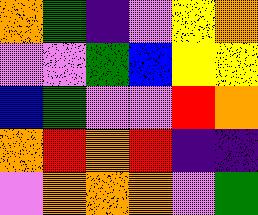[["orange", "green", "indigo", "violet", "yellow", "orange"], ["violet", "violet", "green", "blue", "yellow", "yellow"], ["blue", "green", "violet", "violet", "red", "orange"], ["orange", "red", "orange", "red", "indigo", "indigo"], ["violet", "orange", "orange", "orange", "violet", "green"]]